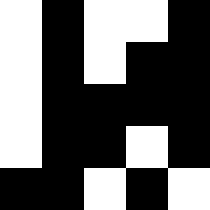[["white", "black", "white", "white", "black"], ["white", "black", "white", "black", "black"], ["white", "black", "black", "black", "black"], ["white", "black", "black", "white", "black"], ["black", "black", "white", "black", "white"]]